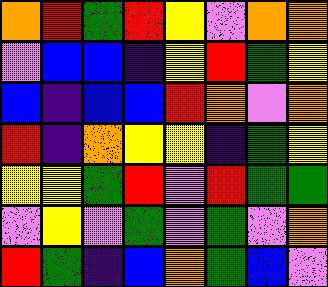[["orange", "red", "green", "red", "yellow", "violet", "orange", "orange"], ["violet", "blue", "blue", "indigo", "yellow", "red", "green", "yellow"], ["blue", "indigo", "blue", "blue", "red", "orange", "violet", "orange"], ["red", "indigo", "orange", "yellow", "yellow", "indigo", "green", "yellow"], ["yellow", "yellow", "green", "red", "violet", "red", "green", "green"], ["violet", "yellow", "violet", "green", "violet", "green", "violet", "orange"], ["red", "green", "indigo", "blue", "orange", "green", "blue", "violet"]]